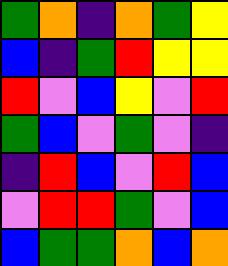[["green", "orange", "indigo", "orange", "green", "yellow"], ["blue", "indigo", "green", "red", "yellow", "yellow"], ["red", "violet", "blue", "yellow", "violet", "red"], ["green", "blue", "violet", "green", "violet", "indigo"], ["indigo", "red", "blue", "violet", "red", "blue"], ["violet", "red", "red", "green", "violet", "blue"], ["blue", "green", "green", "orange", "blue", "orange"]]